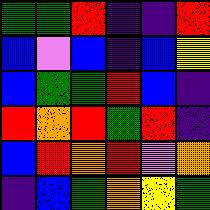[["green", "green", "red", "indigo", "indigo", "red"], ["blue", "violet", "blue", "indigo", "blue", "yellow"], ["blue", "green", "green", "red", "blue", "indigo"], ["red", "orange", "red", "green", "red", "indigo"], ["blue", "red", "orange", "red", "violet", "orange"], ["indigo", "blue", "green", "orange", "yellow", "green"]]